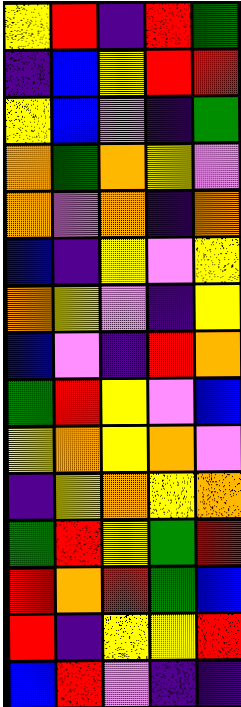[["yellow", "red", "indigo", "red", "green"], ["indigo", "blue", "yellow", "red", "red"], ["yellow", "blue", "violet", "indigo", "green"], ["orange", "green", "orange", "yellow", "violet"], ["orange", "violet", "orange", "indigo", "orange"], ["blue", "indigo", "yellow", "violet", "yellow"], ["orange", "yellow", "violet", "indigo", "yellow"], ["blue", "violet", "indigo", "red", "orange"], ["green", "red", "yellow", "violet", "blue"], ["yellow", "orange", "yellow", "orange", "violet"], ["indigo", "yellow", "orange", "yellow", "orange"], ["green", "red", "yellow", "green", "red"], ["red", "orange", "red", "green", "blue"], ["red", "indigo", "yellow", "yellow", "red"], ["blue", "red", "violet", "indigo", "indigo"]]